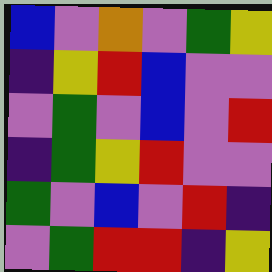[["blue", "violet", "orange", "violet", "green", "yellow"], ["indigo", "yellow", "red", "blue", "violet", "violet"], ["violet", "green", "violet", "blue", "violet", "red"], ["indigo", "green", "yellow", "red", "violet", "violet"], ["green", "violet", "blue", "violet", "red", "indigo"], ["violet", "green", "red", "red", "indigo", "yellow"]]